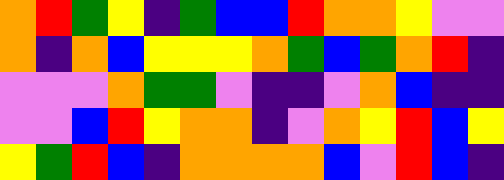[["orange", "red", "green", "yellow", "indigo", "green", "blue", "blue", "red", "orange", "orange", "yellow", "violet", "violet"], ["orange", "indigo", "orange", "blue", "yellow", "yellow", "yellow", "orange", "green", "blue", "green", "orange", "red", "indigo"], ["violet", "violet", "violet", "orange", "green", "green", "violet", "indigo", "indigo", "violet", "orange", "blue", "indigo", "indigo"], ["violet", "violet", "blue", "red", "yellow", "orange", "orange", "indigo", "violet", "orange", "yellow", "red", "blue", "yellow"], ["yellow", "green", "red", "blue", "indigo", "orange", "orange", "orange", "orange", "blue", "violet", "red", "blue", "indigo"]]